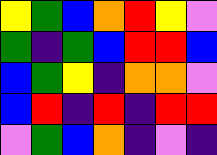[["yellow", "green", "blue", "orange", "red", "yellow", "violet"], ["green", "indigo", "green", "blue", "red", "red", "blue"], ["blue", "green", "yellow", "indigo", "orange", "orange", "violet"], ["blue", "red", "indigo", "red", "indigo", "red", "red"], ["violet", "green", "blue", "orange", "indigo", "violet", "indigo"]]